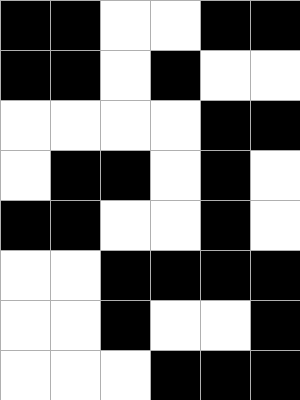[["black", "black", "white", "white", "black", "black"], ["black", "black", "white", "black", "white", "white"], ["white", "white", "white", "white", "black", "black"], ["white", "black", "black", "white", "black", "white"], ["black", "black", "white", "white", "black", "white"], ["white", "white", "black", "black", "black", "black"], ["white", "white", "black", "white", "white", "black"], ["white", "white", "white", "black", "black", "black"]]